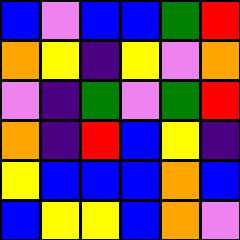[["blue", "violet", "blue", "blue", "green", "red"], ["orange", "yellow", "indigo", "yellow", "violet", "orange"], ["violet", "indigo", "green", "violet", "green", "red"], ["orange", "indigo", "red", "blue", "yellow", "indigo"], ["yellow", "blue", "blue", "blue", "orange", "blue"], ["blue", "yellow", "yellow", "blue", "orange", "violet"]]